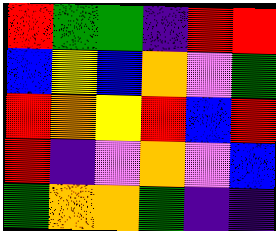[["red", "green", "green", "indigo", "red", "red"], ["blue", "yellow", "blue", "orange", "violet", "green"], ["red", "orange", "yellow", "red", "blue", "red"], ["red", "indigo", "violet", "orange", "violet", "blue"], ["green", "orange", "orange", "green", "indigo", "indigo"]]